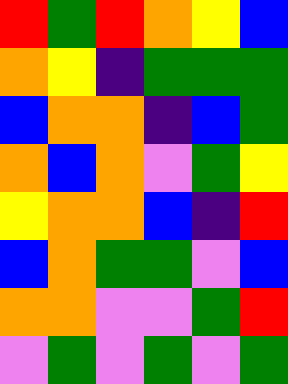[["red", "green", "red", "orange", "yellow", "blue"], ["orange", "yellow", "indigo", "green", "green", "green"], ["blue", "orange", "orange", "indigo", "blue", "green"], ["orange", "blue", "orange", "violet", "green", "yellow"], ["yellow", "orange", "orange", "blue", "indigo", "red"], ["blue", "orange", "green", "green", "violet", "blue"], ["orange", "orange", "violet", "violet", "green", "red"], ["violet", "green", "violet", "green", "violet", "green"]]